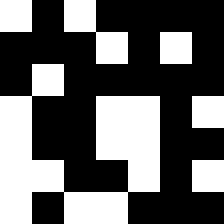[["white", "black", "white", "black", "black", "black", "black"], ["black", "black", "black", "white", "black", "white", "black"], ["black", "white", "black", "black", "black", "black", "black"], ["white", "black", "black", "white", "white", "black", "white"], ["white", "black", "black", "white", "white", "black", "black"], ["white", "white", "black", "black", "white", "black", "white"], ["white", "black", "white", "white", "black", "black", "black"]]